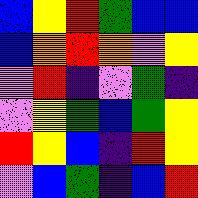[["blue", "yellow", "red", "green", "blue", "blue"], ["blue", "orange", "red", "orange", "violet", "yellow"], ["violet", "red", "indigo", "violet", "green", "indigo"], ["violet", "yellow", "green", "blue", "green", "yellow"], ["red", "yellow", "blue", "indigo", "red", "yellow"], ["violet", "blue", "green", "indigo", "blue", "red"]]